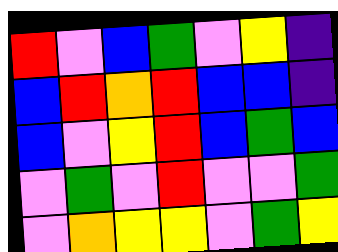[["red", "violet", "blue", "green", "violet", "yellow", "indigo"], ["blue", "red", "orange", "red", "blue", "blue", "indigo"], ["blue", "violet", "yellow", "red", "blue", "green", "blue"], ["violet", "green", "violet", "red", "violet", "violet", "green"], ["violet", "orange", "yellow", "yellow", "violet", "green", "yellow"]]